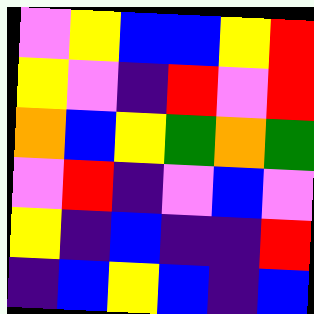[["violet", "yellow", "blue", "blue", "yellow", "red"], ["yellow", "violet", "indigo", "red", "violet", "red"], ["orange", "blue", "yellow", "green", "orange", "green"], ["violet", "red", "indigo", "violet", "blue", "violet"], ["yellow", "indigo", "blue", "indigo", "indigo", "red"], ["indigo", "blue", "yellow", "blue", "indigo", "blue"]]